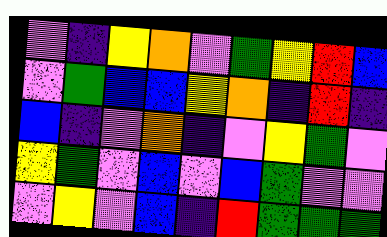[["violet", "indigo", "yellow", "orange", "violet", "green", "yellow", "red", "blue"], ["violet", "green", "blue", "blue", "yellow", "orange", "indigo", "red", "indigo"], ["blue", "indigo", "violet", "orange", "indigo", "violet", "yellow", "green", "violet"], ["yellow", "green", "violet", "blue", "violet", "blue", "green", "violet", "violet"], ["violet", "yellow", "violet", "blue", "indigo", "red", "green", "green", "green"]]